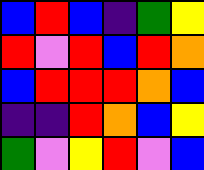[["blue", "red", "blue", "indigo", "green", "yellow"], ["red", "violet", "red", "blue", "red", "orange"], ["blue", "red", "red", "red", "orange", "blue"], ["indigo", "indigo", "red", "orange", "blue", "yellow"], ["green", "violet", "yellow", "red", "violet", "blue"]]